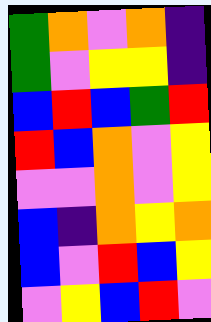[["green", "orange", "violet", "orange", "indigo"], ["green", "violet", "yellow", "yellow", "indigo"], ["blue", "red", "blue", "green", "red"], ["red", "blue", "orange", "violet", "yellow"], ["violet", "violet", "orange", "violet", "yellow"], ["blue", "indigo", "orange", "yellow", "orange"], ["blue", "violet", "red", "blue", "yellow"], ["violet", "yellow", "blue", "red", "violet"]]